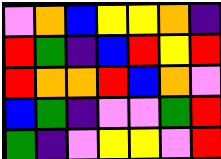[["violet", "orange", "blue", "yellow", "yellow", "orange", "indigo"], ["red", "green", "indigo", "blue", "red", "yellow", "red"], ["red", "orange", "orange", "red", "blue", "orange", "violet"], ["blue", "green", "indigo", "violet", "violet", "green", "red"], ["green", "indigo", "violet", "yellow", "yellow", "violet", "red"]]